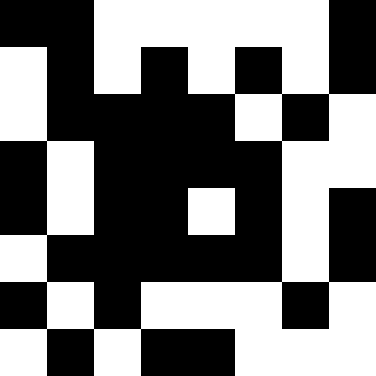[["black", "black", "white", "white", "white", "white", "white", "black"], ["white", "black", "white", "black", "white", "black", "white", "black"], ["white", "black", "black", "black", "black", "white", "black", "white"], ["black", "white", "black", "black", "black", "black", "white", "white"], ["black", "white", "black", "black", "white", "black", "white", "black"], ["white", "black", "black", "black", "black", "black", "white", "black"], ["black", "white", "black", "white", "white", "white", "black", "white"], ["white", "black", "white", "black", "black", "white", "white", "white"]]